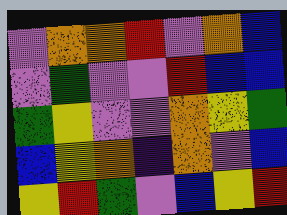[["violet", "orange", "orange", "red", "violet", "orange", "blue"], ["violet", "green", "violet", "violet", "red", "blue", "blue"], ["green", "yellow", "violet", "violet", "orange", "yellow", "green"], ["blue", "yellow", "orange", "indigo", "orange", "violet", "blue"], ["yellow", "red", "green", "violet", "blue", "yellow", "red"]]